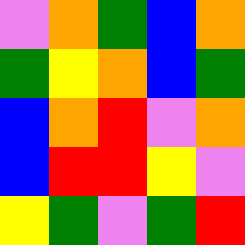[["violet", "orange", "green", "blue", "orange"], ["green", "yellow", "orange", "blue", "green"], ["blue", "orange", "red", "violet", "orange"], ["blue", "red", "red", "yellow", "violet"], ["yellow", "green", "violet", "green", "red"]]